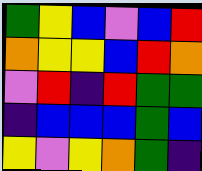[["green", "yellow", "blue", "violet", "blue", "red"], ["orange", "yellow", "yellow", "blue", "red", "orange"], ["violet", "red", "indigo", "red", "green", "green"], ["indigo", "blue", "blue", "blue", "green", "blue"], ["yellow", "violet", "yellow", "orange", "green", "indigo"]]